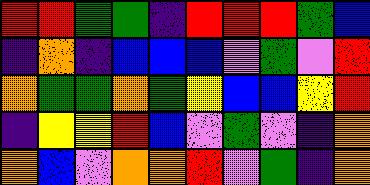[["red", "red", "green", "green", "indigo", "red", "red", "red", "green", "blue"], ["indigo", "orange", "indigo", "blue", "blue", "blue", "violet", "green", "violet", "red"], ["orange", "green", "green", "orange", "green", "yellow", "blue", "blue", "yellow", "red"], ["indigo", "yellow", "yellow", "red", "blue", "violet", "green", "violet", "indigo", "orange"], ["orange", "blue", "violet", "orange", "orange", "red", "violet", "green", "indigo", "orange"]]